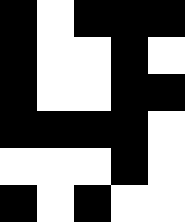[["black", "white", "black", "black", "black"], ["black", "white", "white", "black", "white"], ["black", "white", "white", "black", "black"], ["black", "black", "black", "black", "white"], ["white", "white", "white", "black", "white"], ["black", "white", "black", "white", "white"]]